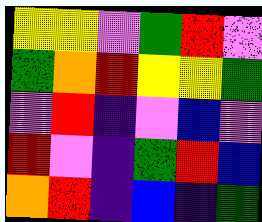[["yellow", "yellow", "violet", "green", "red", "violet"], ["green", "orange", "red", "yellow", "yellow", "green"], ["violet", "red", "indigo", "violet", "blue", "violet"], ["red", "violet", "indigo", "green", "red", "blue"], ["orange", "red", "indigo", "blue", "indigo", "green"]]